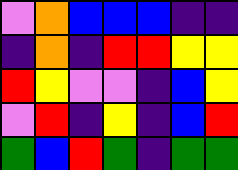[["violet", "orange", "blue", "blue", "blue", "indigo", "indigo"], ["indigo", "orange", "indigo", "red", "red", "yellow", "yellow"], ["red", "yellow", "violet", "violet", "indigo", "blue", "yellow"], ["violet", "red", "indigo", "yellow", "indigo", "blue", "red"], ["green", "blue", "red", "green", "indigo", "green", "green"]]